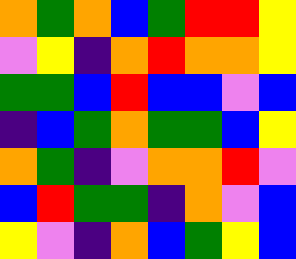[["orange", "green", "orange", "blue", "green", "red", "red", "yellow"], ["violet", "yellow", "indigo", "orange", "red", "orange", "orange", "yellow"], ["green", "green", "blue", "red", "blue", "blue", "violet", "blue"], ["indigo", "blue", "green", "orange", "green", "green", "blue", "yellow"], ["orange", "green", "indigo", "violet", "orange", "orange", "red", "violet"], ["blue", "red", "green", "green", "indigo", "orange", "violet", "blue"], ["yellow", "violet", "indigo", "orange", "blue", "green", "yellow", "blue"]]